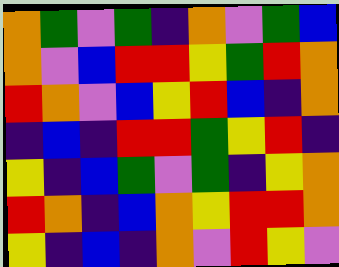[["orange", "green", "violet", "green", "indigo", "orange", "violet", "green", "blue"], ["orange", "violet", "blue", "red", "red", "yellow", "green", "red", "orange"], ["red", "orange", "violet", "blue", "yellow", "red", "blue", "indigo", "orange"], ["indigo", "blue", "indigo", "red", "red", "green", "yellow", "red", "indigo"], ["yellow", "indigo", "blue", "green", "violet", "green", "indigo", "yellow", "orange"], ["red", "orange", "indigo", "blue", "orange", "yellow", "red", "red", "orange"], ["yellow", "indigo", "blue", "indigo", "orange", "violet", "red", "yellow", "violet"]]